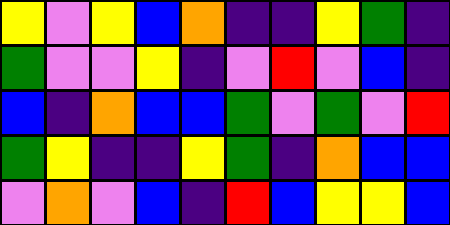[["yellow", "violet", "yellow", "blue", "orange", "indigo", "indigo", "yellow", "green", "indigo"], ["green", "violet", "violet", "yellow", "indigo", "violet", "red", "violet", "blue", "indigo"], ["blue", "indigo", "orange", "blue", "blue", "green", "violet", "green", "violet", "red"], ["green", "yellow", "indigo", "indigo", "yellow", "green", "indigo", "orange", "blue", "blue"], ["violet", "orange", "violet", "blue", "indigo", "red", "blue", "yellow", "yellow", "blue"]]